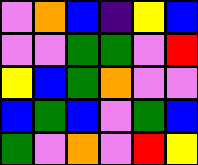[["violet", "orange", "blue", "indigo", "yellow", "blue"], ["violet", "violet", "green", "green", "violet", "red"], ["yellow", "blue", "green", "orange", "violet", "violet"], ["blue", "green", "blue", "violet", "green", "blue"], ["green", "violet", "orange", "violet", "red", "yellow"]]